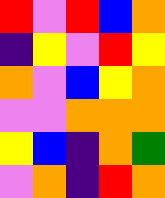[["red", "violet", "red", "blue", "orange"], ["indigo", "yellow", "violet", "red", "yellow"], ["orange", "violet", "blue", "yellow", "orange"], ["violet", "violet", "orange", "orange", "orange"], ["yellow", "blue", "indigo", "orange", "green"], ["violet", "orange", "indigo", "red", "orange"]]